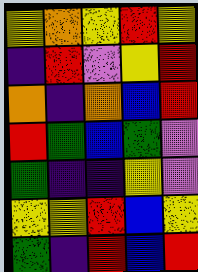[["yellow", "orange", "yellow", "red", "yellow"], ["indigo", "red", "violet", "yellow", "red"], ["orange", "indigo", "orange", "blue", "red"], ["red", "green", "blue", "green", "violet"], ["green", "indigo", "indigo", "yellow", "violet"], ["yellow", "yellow", "red", "blue", "yellow"], ["green", "indigo", "red", "blue", "red"]]